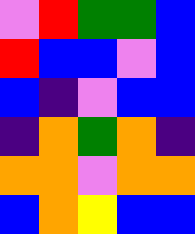[["violet", "red", "green", "green", "blue"], ["red", "blue", "blue", "violet", "blue"], ["blue", "indigo", "violet", "blue", "blue"], ["indigo", "orange", "green", "orange", "indigo"], ["orange", "orange", "violet", "orange", "orange"], ["blue", "orange", "yellow", "blue", "blue"]]